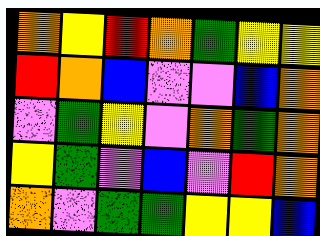[["orange", "yellow", "red", "orange", "green", "yellow", "yellow"], ["red", "orange", "blue", "violet", "violet", "blue", "orange"], ["violet", "green", "yellow", "violet", "orange", "green", "orange"], ["yellow", "green", "violet", "blue", "violet", "red", "orange"], ["orange", "violet", "green", "green", "yellow", "yellow", "blue"]]